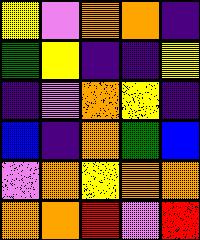[["yellow", "violet", "orange", "orange", "indigo"], ["green", "yellow", "indigo", "indigo", "yellow"], ["indigo", "violet", "orange", "yellow", "indigo"], ["blue", "indigo", "orange", "green", "blue"], ["violet", "orange", "yellow", "orange", "orange"], ["orange", "orange", "red", "violet", "red"]]